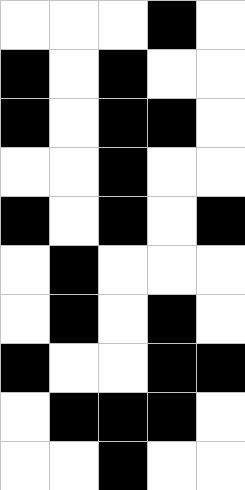[["white", "white", "white", "black", "white"], ["black", "white", "black", "white", "white"], ["black", "white", "black", "black", "white"], ["white", "white", "black", "white", "white"], ["black", "white", "black", "white", "black"], ["white", "black", "white", "white", "white"], ["white", "black", "white", "black", "white"], ["black", "white", "white", "black", "black"], ["white", "black", "black", "black", "white"], ["white", "white", "black", "white", "white"]]